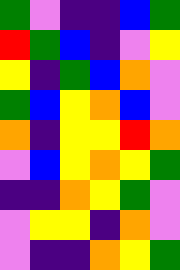[["green", "violet", "indigo", "indigo", "blue", "green"], ["red", "green", "blue", "indigo", "violet", "yellow"], ["yellow", "indigo", "green", "blue", "orange", "violet"], ["green", "blue", "yellow", "orange", "blue", "violet"], ["orange", "indigo", "yellow", "yellow", "red", "orange"], ["violet", "blue", "yellow", "orange", "yellow", "green"], ["indigo", "indigo", "orange", "yellow", "green", "violet"], ["violet", "yellow", "yellow", "indigo", "orange", "violet"], ["violet", "indigo", "indigo", "orange", "yellow", "green"]]